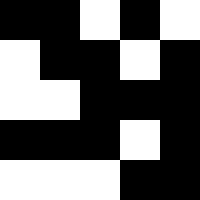[["black", "black", "white", "black", "white"], ["white", "black", "black", "white", "black"], ["white", "white", "black", "black", "black"], ["black", "black", "black", "white", "black"], ["white", "white", "white", "black", "black"]]